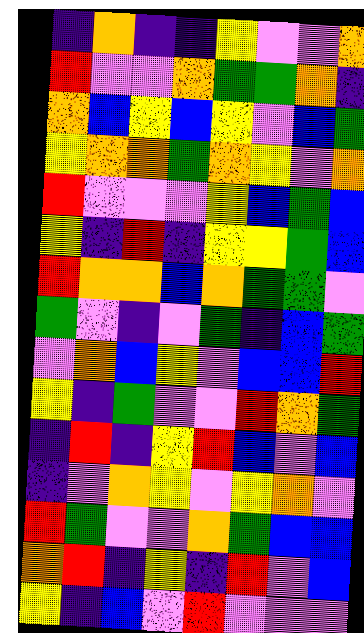[["indigo", "orange", "indigo", "indigo", "yellow", "violet", "violet", "orange"], ["red", "violet", "violet", "orange", "green", "green", "orange", "indigo"], ["orange", "blue", "yellow", "blue", "yellow", "violet", "blue", "green"], ["yellow", "orange", "orange", "green", "orange", "yellow", "violet", "orange"], ["red", "violet", "violet", "violet", "yellow", "blue", "green", "blue"], ["yellow", "indigo", "red", "indigo", "yellow", "yellow", "green", "blue"], ["red", "orange", "orange", "blue", "orange", "green", "green", "violet"], ["green", "violet", "indigo", "violet", "green", "indigo", "blue", "green"], ["violet", "orange", "blue", "yellow", "violet", "blue", "blue", "red"], ["yellow", "indigo", "green", "violet", "violet", "red", "orange", "green"], ["indigo", "red", "indigo", "yellow", "red", "blue", "violet", "blue"], ["indigo", "violet", "orange", "yellow", "violet", "yellow", "orange", "violet"], ["red", "green", "violet", "violet", "orange", "green", "blue", "blue"], ["orange", "red", "indigo", "yellow", "indigo", "red", "violet", "blue"], ["yellow", "indigo", "blue", "violet", "red", "violet", "violet", "violet"]]